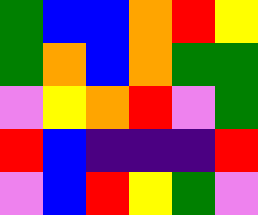[["green", "blue", "blue", "orange", "red", "yellow"], ["green", "orange", "blue", "orange", "green", "green"], ["violet", "yellow", "orange", "red", "violet", "green"], ["red", "blue", "indigo", "indigo", "indigo", "red"], ["violet", "blue", "red", "yellow", "green", "violet"]]